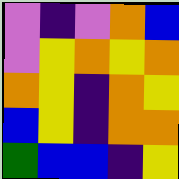[["violet", "indigo", "violet", "orange", "blue"], ["violet", "yellow", "orange", "yellow", "orange"], ["orange", "yellow", "indigo", "orange", "yellow"], ["blue", "yellow", "indigo", "orange", "orange"], ["green", "blue", "blue", "indigo", "yellow"]]